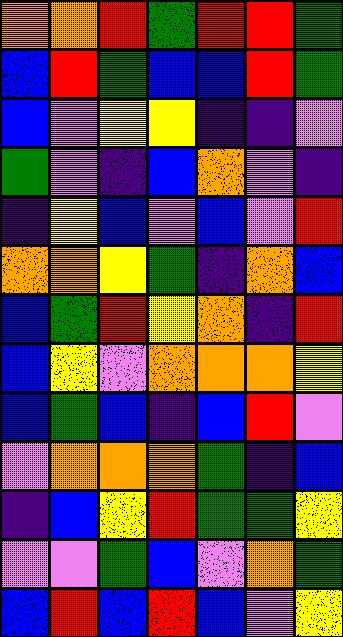[["orange", "orange", "red", "green", "red", "red", "green"], ["blue", "red", "green", "blue", "blue", "red", "green"], ["blue", "violet", "yellow", "yellow", "indigo", "indigo", "violet"], ["green", "violet", "indigo", "blue", "orange", "violet", "indigo"], ["indigo", "yellow", "blue", "violet", "blue", "violet", "red"], ["orange", "orange", "yellow", "green", "indigo", "orange", "blue"], ["blue", "green", "red", "yellow", "orange", "indigo", "red"], ["blue", "yellow", "violet", "orange", "orange", "orange", "yellow"], ["blue", "green", "blue", "indigo", "blue", "red", "violet"], ["violet", "orange", "orange", "orange", "green", "indigo", "blue"], ["indigo", "blue", "yellow", "red", "green", "green", "yellow"], ["violet", "violet", "green", "blue", "violet", "orange", "green"], ["blue", "red", "blue", "red", "blue", "violet", "yellow"]]